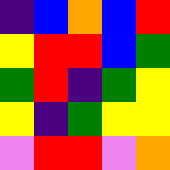[["indigo", "blue", "orange", "blue", "red"], ["yellow", "red", "red", "blue", "green"], ["green", "red", "indigo", "green", "yellow"], ["yellow", "indigo", "green", "yellow", "yellow"], ["violet", "red", "red", "violet", "orange"]]